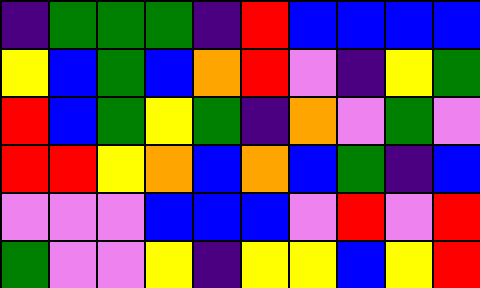[["indigo", "green", "green", "green", "indigo", "red", "blue", "blue", "blue", "blue"], ["yellow", "blue", "green", "blue", "orange", "red", "violet", "indigo", "yellow", "green"], ["red", "blue", "green", "yellow", "green", "indigo", "orange", "violet", "green", "violet"], ["red", "red", "yellow", "orange", "blue", "orange", "blue", "green", "indigo", "blue"], ["violet", "violet", "violet", "blue", "blue", "blue", "violet", "red", "violet", "red"], ["green", "violet", "violet", "yellow", "indigo", "yellow", "yellow", "blue", "yellow", "red"]]